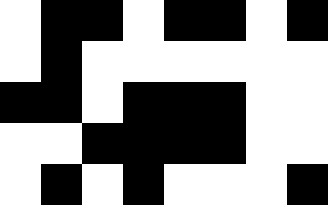[["white", "black", "black", "white", "black", "black", "white", "black"], ["white", "black", "white", "white", "white", "white", "white", "white"], ["black", "black", "white", "black", "black", "black", "white", "white"], ["white", "white", "black", "black", "black", "black", "white", "white"], ["white", "black", "white", "black", "white", "white", "white", "black"]]